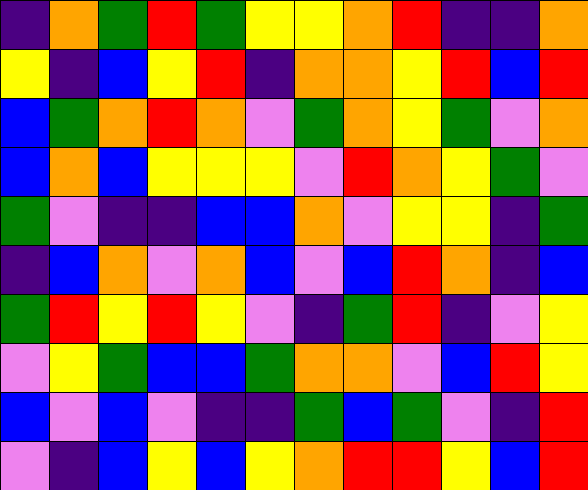[["indigo", "orange", "green", "red", "green", "yellow", "yellow", "orange", "red", "indigo", "indigo", "orange"], ["yellow", "indigo", "blue", "yellow", "red", "indigo", "orange", "orange", "yellow", "red", "blue", "red"], ["blue", "green", "orange", "red", "orange", "violet", "green", "orange", "yellow", "green", "violet", "orange"], ["blue", "orange", "blue", "yellow", "yellow", "yellow", "violet", "red", "orange", "yellow", "green", "violet"], ["green", "violet", "indigo", "indigo", "blue", "blue", "orange", "violet", "yellow", "yellow", "indigo", "green"], ["indigo", "blue", "orange", "violet", "orange", "blue", "violet", "blue", "red", "orange", "indigo", "blue"], ["green", "red", "yellow", "red", "yellow", "violet", "indigo", "green", "red", "indigo", "violet", "yellow"], ["violet", "yellow", "green", "blue", "blue", "green", "orange", "orange", "violet", "blue", "red", "yellow"], ["blue", "violet", "blue", "violet", "indigo", "indigo", "green", "blue", "green", "violet", "indigo", "red"], ["violet", "indigo", "blue", "yellow", "blue", "yellow", "orange", "red", "red", "yellow", "blue", "red"]]